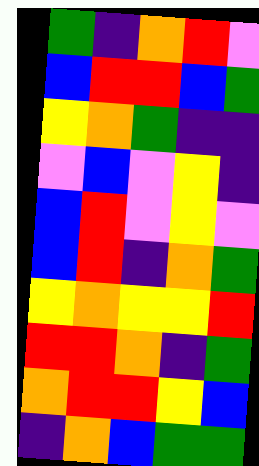[["green", "indigo", "orange", "red", "violet"], ["blue", "red", "red", "blue", "green"], ["yellow", "orange", "green", "indigo", "indigo"], ["violet", "blue", "violet", "yellow", "indigo"], ["blue", "red", "violet", "yellow", "violet"], ["blue", "red", "indigo", "orange", "green"], ["yellow", "orange", "yellow", "yellow", "red"], ["red", "red", "orange", "indigo", "green"], ["orange", "red", "red", "yellow", "blue"], ["indigo", "orange", "blue", "green", "green"]]